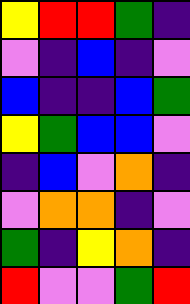[["yellow", "red", "red", "green", "indigo"], ["violet", "indigo", "blue", "indigo", "violet"], ["blue", "indigo", "indigo", "blue", "green"], ["yellow", "green", "blue", "blue", "violet"], ["indigo", "blue", "violet", "orange", "indigo"], ["violet", "orange", "orange", "indigo", "violet"], ["green", "indigo", "yellow", "orange", "indigo"], ["red", "violet", "violet", "green", "red"]]